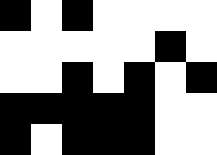[["black", "white", "black", "white", "white", "white", "white"], ["white", "white", "white", "white", "white", "black", "white"], ["white", "white", "black", "white", "black", "white", "black"], ["black", "black", "black", "black", "black", "white", "white"], ["black", "white", "black", "black", "black", "white", "white"]]